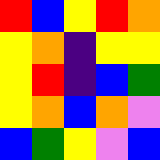[["red", "blue", "yellow", "red", "orange"], ["yellow", "orange", "indigo", "yellow", "yellow"], ["yellow", "red", "indigo", "blue", "green"], ["yellow", "orange", "blue", "orange", "violet"], ["blue", "green", "yellow", "violet", "blue"]]